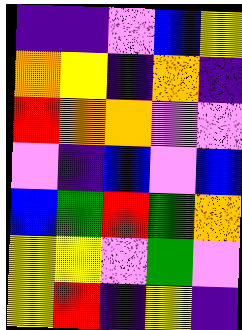[["indigo", "indigo", "violet", "blue", "yellow"], ["orange", "yellow", "indigo", "orange", "indigo"], ["red", "orange", "orange", "violet", "violet"], ["violet", "indigo", "blue", "violet", "blue"], ["blue", "green", "red", "green", "orange"], ["yellow", "yellow", "violet", "green", "violet"], ["yellow", "red", "indigo", "yellow", "indigo"]]